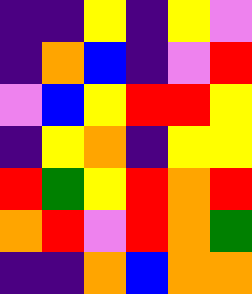[["indigo", "indigo", "yellow", "indigo", "yellow", "violet"], ["indigo", "orange", "blue", "indigo", "violet", "red"], ["violet", "blue", "yellow", "red", "red", "yellow"], ["indigo", "yellow", "orange", "indigo", "yellow", "yellow"], ["red", "green", "yellow", "red", "orange", "red"], ["orange", "red", "violet", "red", "orange", "green"], ["indigo", "indigo", "orange", "blue", "orange", "orange"]]